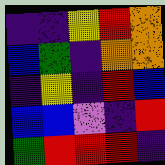[["indigo", "indigo", "yellow", "red", "orange"], ["blue", "green", "indigo", "orange", "orange"], ["indigo", "yellow", "indigo", "red", "blue"], ["blue", "blue", "violet", "indigo", "red"], ["green", "red", "red", "red", "indigo"]]